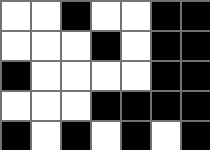[["white", "white", "black", "white", "white", "black", "black"], ["white", "white", "white", "black", "white", "black", "black"], ["black", "white", "white", "white", "white", "black", "black"], ["white", "white", "white", "black", "black", "black", "black"], ["black", "white", "black", "white", "black", "white", "black"]]